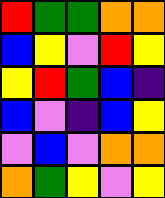[["red", "green", "green", "orange", "orange"], ["blue", "yellow", "violet", "red", "yellow"], ["yellow", "red", "green", "blue", "indigo"], ["blue", "violet", "indigo", "blue", "yellow"], ["violet", "blue", "violet", "orange", "orange"], ["orange", "green", "yellow", "violet", "yellow"]]